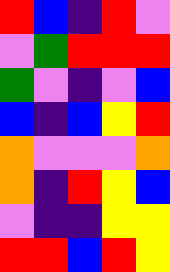[["red", "blue", "indigo", "red", "violet"], ["violet", "green", "red", "red", "red"], ["green", "violet", "indigo", "violet", "blue"], ["blue", "indigo", "blue", "yellow", "red"], ["orange", "violet", "violet", "violet", "orange"], ["orange", "indigo", "red", "yellow", "blue"], ["violet", "indigo", "indigo", "yellow", "yellow"], ["red", "red", "blue", "red", "yellow"]]